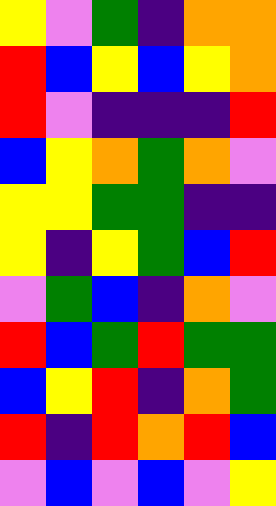[["yellow", "violet", "green", "indigo", "orange", "orange"], ["red", "blue", "yellow", "blue", "yellow", "orange"], ["red", "violet", "indigo", "indigo", "indigo", "red"], ["blue", "yellow", "orange", "green", "orange", "violet"], ["yellow", "yellow", "green", "green", "indigo", "indigo"], ["yellow", "indigo", "yellow", "green", "blue", "red"], ["violet", "green", "blue", "indigo", "orange", "violet"], ["red", "blue", "green", "red", "green", "green"], ["blue", "yellow", "red", "indigo", "orange", "green"], ["red", "indigo", "red", "orange", "red", "blue"], ["violet", "blue", "violet", "blue", "violet", "yellow"]]